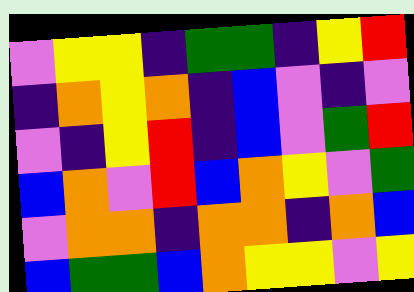[["violet", "yellow", "yellow", "indigo", "green", "green", "indigo", "yellow", "red"], ["indigo", "orange", "yellow", "orange", "indigo", "blue", "violet", "indigo", "violet"], ["violet", "indigo", "yellow", "red", "indigo", "blue", "violet", "green", "red"], ["blue", "orange", "violet", "red", "blue", "orange", "yellow", "violet", "green"], ["violet", "orange", "orange", "indigo", "orange", "orange", "indigo", "orange", "blue"], ["blue", "green", "green", "blue", "orange", "yellow", "yellow", "violet", "yellow"]]